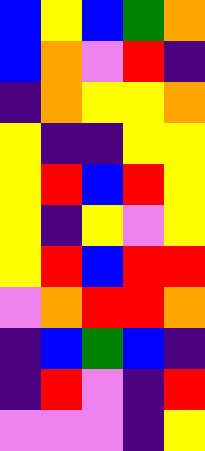[["blue", "yellow", "blue", "green", "orange"], ["blue", "orange", "violet", "red", "indigo"], ["indigo", "orange", "yellow", "yellow", "orange"], ["yellow", "indigo", "indigo", "yellow", "yellow"], ["yellow", "red", "blue", "red", "yellow"], ["yellow", "indigo", "yellow", "violet", "yellow"], ["yellow", "red", "blue", "red", "red"], ["violet", "orange", "red", "red", "orange"], ["indigo", "blue", "green", "blue", "indigo"], ["indigo", "red", "violet", "indigo", "red"], ["violet", "violet", "violet", "indigo", "yellow"]]